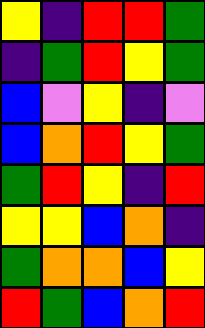[["yellow", "indigo", "red", "red", "green"], ["indigo", "green", "red", "yellow", "green"], ["blue", "violet", "yellow", "indigo", "violet"], ["blue", "orange", "red", "yellow", "green"], ["green", "red", "yellow", "indigo", "red"], ["yellow", "yellow", "blue", "orange", "indigo"], ["green", "orange", "orange", "blue", "yellow"], ["red", "green", "blue", "orange", "red"]]